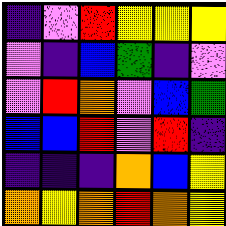[["indigo", "violet", "red", "yellow", "yellow", "yellow"], ["violet", "indigo", "blue", "green", "indigo", "violet"], ["violet", "red", "orange", "violet", "blue", "green"], ["blue", "blue", "red", "violet", "red", "indigo"], ["indigo", "indigo", "indigo", "orange", "blue", "yellow"], ["orange", "yellow", "orange", "red", "orange", "yellow"]]